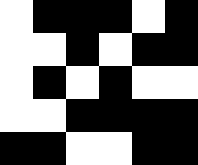[["white", "black", "black", "black", "white", "black"], ["white", "white", "black", "white", "black", "black"], ["white", "black", "white", "black", "white", "white"], ["white", "white", "black", "black", "black", "black"], ["black", "black", "white", "white", "black", "black"]]